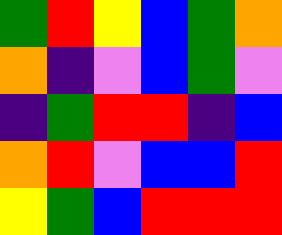[["green", "red", "yellow", "blue", "green", "orange"], ["orange", "indigo", "violet", "blue", "green", "violet"], ["indigo", "green", "red", "red", "indigo", "blue"], ["orange", "red", "violet", "blue", "blue", "red"], ["yellow", "green", "blue", "red", "red", "red"]]